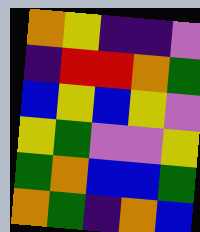[["orange", "yellow", "indigo", "indigo", "violet"], ["indigo", "red", "red", "orange", "green"], ["blue", "yellow", "blue", "yellow", "violet"], ["yellow", "green", "violet", "violet", "yellow"], ["green", "orange", "blue", "blue", "green"], ["orange", "green", "indigo", "orange", "blue"]]